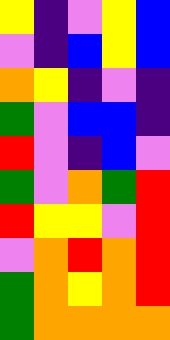[["yellow", "indigo", "violet", "yellow", "blue"], ["violet", "indigo", "blue", "yellow", "blue"], ["orange", "yellow", "indigo", "violet", "indigo"], ["green", "violet", "blue", "blue", "indigo"], ["red", "violet", "indigo", "blue", "violet"], ["green", "violet", "orange", "green", "red"], ["red", "yellow", "yellow", "violet", "red"], ["violet", "orange", "red", "orange", "red"], ["green", "orange", "yellow", "orange", "red"], ["green", "orange", "orange", "orange", "orange"]]